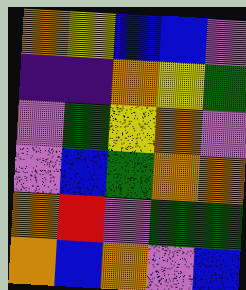[["orange", "yellow", "blue", "blue", "violet"], ["indigo", "indigo", "orange", "yellow", "green"], ["violet", "green", "yellow", "orange", "violet"], ["violet", "blue", "green", "orange", "orange"], ["orange", "red", "violet", "green", "green"], ["orange", "blue", "orange", "violet", "blue"]]